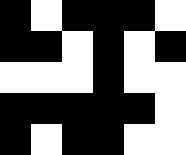[["black", "white", "black", "black", "black", "white"], ["black", "black", "white", "black", "white", "black"], ["white", "white", "white", "black", "white", "white"], ["black", "black", "black", "black", "black", "white"], ["black", "white", "black", "black", "white", "white"]]